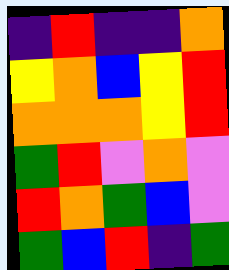[["indigo", "red", "indigo", "indigo", "orange"], ["yellow", "orange", "blue", "yellow", "red"], ["orange", "orange", "orange", "yellow", "red"], ["green", "red", "violet", "orange", "violet"], ["red", "orange", "green", "blue", "violet"], ["green", "blue", "red", "indigo", "green"]]